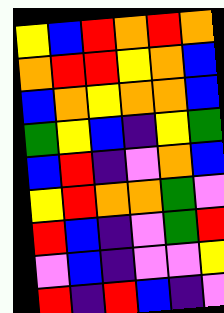[["yellow", "blue", "red", "orange", "red", "orange"], ["orange", "red", "red", "yellow", "orange", "blue"], ["blue", "orange", "yellow", "orange", "orange", "blue"], ["green", "yellow", "blue", "indigo", "yellow", "green"], ["blue", "red", "indigo", "violet", "orange", "blue"], ["yellow", "red", "orange", "orange", "green", "violet"], ["red", "blue", "indigo", "violet", "green", "red"], ["violet", "blue", "indigo", "violet", "violet", "yellow"], ["red", "indigo", "red", "blue", "indigo", "violet"]]